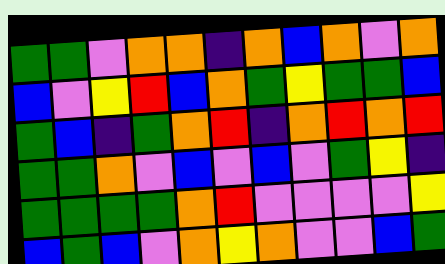[["green", "green", "violet", "orange", "orange", "indigo", "orange", "blue", "orange", "violet", "orange"], ["blue", "violet", "yellow", "red", "blue", "orange", "green", "yellow", "green", "green", "blue"], ["green", "blue", "indigo", "green", "orange", "red", "indigo", "orange", "red", "orange", "red"], ["green", "green", "orange", "violet", "blue", "violet", "blue", "violet", "green", "yellow", "indigo"], ["green", "green", "green", "green", "orange", "red", "violet", "violet", "violet", "violet", "yellow"], ["blue", "green", "blue", "violet", "orange", "yellow", "orange", "violet", "violet", "blue", "green"]]